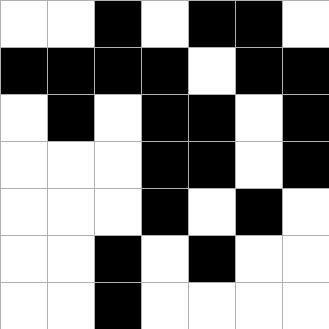[["white", "white", "black", "white", "black", "black", "white"], ["black", "black", "black", "black", "white", "black", "black"], ["white", "black", "white", "black", "black", "white", "black"], ["white", "white", "white", "black", "black", "white", "black"], ["white", "white", "white", "black", "white", "black", "white"], ["white", "white", "black", "white", "black", "white", "white"], ["white", "white", "black", "white", "white", "white", "white"]]